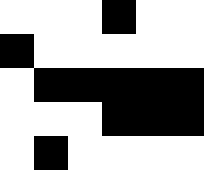[["white", "white", "white", "black", "white", "white"], ["black", "white", "white", "white", "white", "white"], ["white", "black", "black", "black", "black", "black"], ["white", "white", "white", "black", "black", "black"], ["white", "black", "white", "white", "white", "white"]]